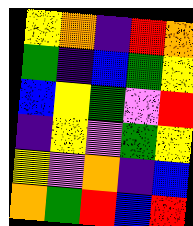[["yellow", "orange", "indigo", "red", "orange"], ["green", "indigo", "blue", "green", "yellow"], ["blue", "yellow", "green", "violet", "red"], ["indigo", "yellow", "violet", "green", "yellow"], ["yellow", "violet", "orange", "indigo", "blue"], ["orange", "green", "red", "blue", "red"]]